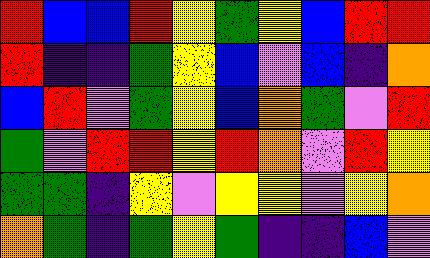[["red", "blue", "blue", "red", "yellow", "green", "yellow", "blue", "red", "red"], ["red", "indigo", "indigo", "green", "yellow", "blue", "violet", "blue", "indigo", "orange"], ["blue", "red", "violet", "green", "yellow", "blue", "orange", "green", "violet", "red"], ["green", "violet", "red", "red", "yellow", "red", "orange", "violet", "red", "yellow"], ["green", "green", "indigo", "yellow", "violet", "yellow", "yellow", "violet", "yellow", "orange"], ["orange", "green", "indigo", "green", "yellow", "green", "indigo", "indigo", "blue", "violet"]]